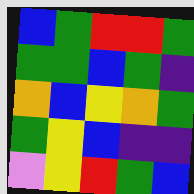[["blue", "green", "red", "red", "green"], ["green", "green", "blue", "green", "indigo"], ["orange", "blue", "yellow", "orange", "green"], ["green", "yellow", "blue", "indigo", "indigo"], ["violet", "yellow", "red", "green", "blue"]]